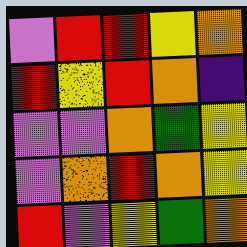[["violet", "red", "red", "yellow", "orange"], ["red", "yellow", "red", "orange", "indigo"], ["violet", "violet", "orange", "green", "yellow"], ["violet", "orange", "red", "orange", "yellow"], ["red", "violet", "yellow", "green", "orange"]]